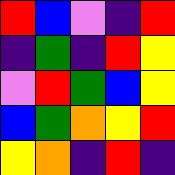[["red", "blue", "violet", "indigo", "red"], ["indigo", "green", "indigo", "red", "yellow"], ["violet", "red", "green", "blue", "yellow"], ["blue", "green", "orange", "yellow", "red"], ["yellow", "orange", "indigo", "red", "indigo"]]